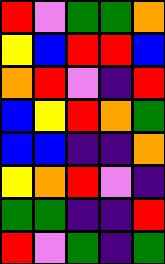[["red", "violet", "green", "green", "orange"], ["yellow", "blue", "red", "red", "blue"], ["orange", "red", "violet", "indigo", "red"], ["blue", "yellow", "red", "orange", "green"], ["blue", "blue", "indigo", "indigo", "orange"], ["yellow", "orange", "red", "violet", "indigo"], ["green", "green", "indigo", "indigo", "red"], ["red", "violet", "green", "indigo", "green"]]